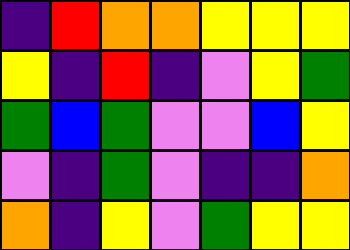[["indigo", "red", "orange", "orange", "yellow", "yellow", "yellow"], ["yellow", "indigo", "red", "indigo", "violet", "yellow", "green"], ["green", "blue", "green", "violet", "violet", "blue", "yellow"], ["violet", "indigo", "green", "violet", "indigo", "indigo", "orange"], ["orange", "indigo", "yellow", "violet", "green", "yellow", "yellow"]]